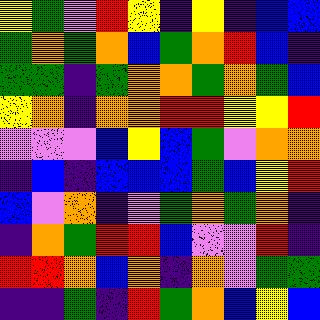[["yellow", "green", "violet", "red", "yellow", "indigo", "yellow", "indigo", "blue", "blue"], ["green", "orange", "green", "orange", "blue", "green", "orange", "red", "blue", "indigo"], ["green", "green", "indigo", "green", "orange", "orange", "green", "orange", "green", "blue"], ["yellow", "orange", "indigo", "orange", "orange", "red", "red", "yellow", "yellow", "red"], ["violet", "violet", "violet", "blue", "yellow", "blue", "green", "violet", "orange", "orange"], ["indigo", "blue", "indigo", "blue", "blue", "blue", "green", "blue", "yellow", "red"], ["blue", "violet", "orange", "indigo", "violet", "green", "orange", "green", "orange", "indigo"], ["indigo", "orange", "green", "red", "red", "blue", "violet", "violet", "red", "indigo"], ["red", "red", "orange", "blue", "orange", "indigo", "orange", "violet", "green", "green"], ["indigo", "indigo", "green", "indigo", "red", "green", "orange", "blue", "yellow", "blue"]]